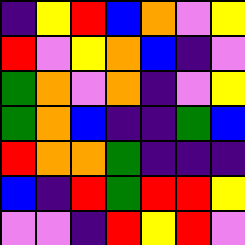[["indigo", "yellow", "red", "blue", "orange", "violet", "yellow"], ["red", "violet", "yellow", "orange", "blue", "indigo", "violet"], ["green", "orange", "violet", "orange", "indigo", "violet", "yellow"], ["green", "orange", "blue", "indigo", "indigo", "green", "blue"], ["red", "orange", "orange", "green", "indigo", "indigo", "indigo"], ["blue", "indigo", "red", "green", "red", "red", "yellow"], ["violet", "violet", "indigo", "red", "yellow", "red", "violet"]]